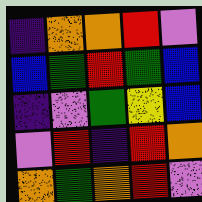[["indigo", "orange", "orange", "red", "violet"], ["blue", "green", "red", "green", "blue"], ["indigo", "violet", "green", "yellow", "blue"], ["violet", "red", "indigo", "red", "orange"], ["orange", "green", "orange", "red", "violet"]]